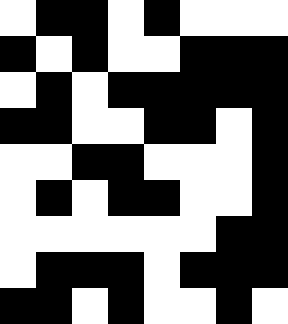[["white", "black", "black", "white", "black", "white", "white", "white"], ["black", "white", "black", "white", "white", "black", "black", "black"], ["white", "black", "white", "black", "black", "black", "black", "black"], ["black", "black", "white", "white", "black", "black", "white", "black"], ["white", "white", "black", "black", "white", "white", "white", "black"], ["white", "black", "white", "black", "black", "white", "white", "black"], ["white", "white", "white", "white", "white", "white", "black", "black"], ["white", "black", "black", "black", "white", "black", "black", "black"], ["black", "black", "white", "black", "white", "white", "black", "white"]]